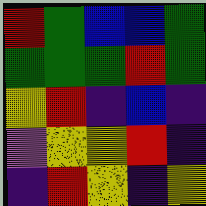[["red", "green", "blue", "blue", "green"], ["green", "green", "green", "red", "green"], ["yellow", "red", "indigo", "blue", "indigo"], ["violet", "yellow", "yellow", "red", "indigo"], ["indigo", "red", "yellow", "indigo", "yellow"]]